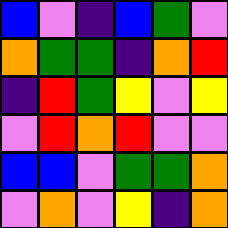[["blue", "violet", "indigo", "blue", "green", "violet"], ["orange", "green", "green", "indigo", "orange", "red"], ["indigo", "red", "green", "yellow", "violet", "yellow"], ["violet", "red", "orange", "red", "violet", "violet"], ["blue", "blue", "violet", "green", "green", "orange"], ["violet", "orange", "violet", "yellow", "indigo", "orange"]]